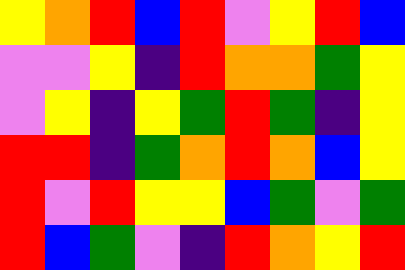[["yellow", "orange", "red", "blue", "red", "violet", "yellow", "red", "blue"], ["violet", "violet", "yellow", "indigo", "red", "orange", "orange", "green", "yellow"], ["violet", "yellow", "indigo", "yellow", "green", "red", "green", "indigo", "yellow"], ["red", "red", "indigo", "green", "orange", "red", "orange", "blue", "yellow"], ["red", "violet", "red", "yellow", "yellow", "blue", "green", "violet", "green"], ["red", "blue", "green", "violet", "indigo", "red", "orange", "yellow", "red"]]